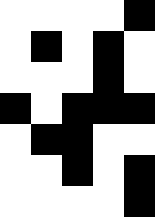[["white", "white", "white", "white", "black"], ["white", "black", "white", "black", "white"], ["white", "white", "white", "black", "white"], ["black", "white", "black", "black", "black"], ["white", "black", "black", "white", "white"], ["white", "white", "black", "white", "black"], ["white", "white", "white", "white", "black"]]